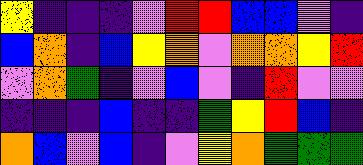[["yellow", "indigo", "indigo", "indigo", "violet", "red", "red", "blue", "blue", "violet", "indigo"], ["blue", "orange", "indigo", "blue", "yellow", "orange", "violet", "orange", "orange", "yellow", "red"], ["violet", "orange", "green", "indigo", "violet", "blue", "violet", "indigo", "red", "violet", "violet"], ["indigo", "indigo", "indigo", "blue", "indigo", "indigo", "green", "yellow", "red", "blue", "indigo"], ["orange", "blue", "violet", "blue", "indigo", "violet", "yellow", "orange", "green", "green", "green"]]